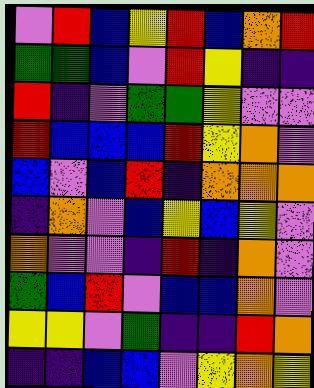[["violet", "red", "blue", "yellow", "red", "blue", "orange", "red"], ["green", "green", "blue", "violet", "red", "yellow", "indigo", "indigo"], ["red", "indigo", "violet", "green", "green", "yellow", "violet", "violet"], ["red", "blue", "blue", "blue", "red", "yellow", "orange", "violet"], ["blue", "violet", "blue", "red", "indigo", "orange", "orange", "orange"], ["indigo", "orange", "violet", "blue", "yellow", "blue", "yellow", "violet"], ["orange", "violet", "violet", "indigo", "red", "indigo", "orange", "violet"], ["green", "blue", "red", "violet", "blue", "blue", "orange", "violet"], ["yellow", "yellow", "violet", "green", "indigo", "indigo", "red", "orange"], ["indigo", "indigo", "blue", "blue", "violet", "yellow", "orange", "yellow"]]